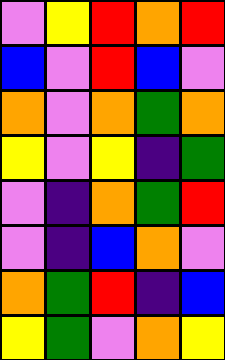[["violet", "yellow", "red", "orange", "red"], ["blue", "violet", "red", "blue", "violet"], ["orange", "violet", "orange", "green", "orange"], ["yellow", "violet", "yellow", "indigo", "green"], ["violet", "indigo", "orange", "green", "red"], ["violet", "indigo", "blue", "orange", "violet"], ["orange", "green", "red", "indigo", "blue"], ["yellow", "green", "violet", "orange", "yellow"]]